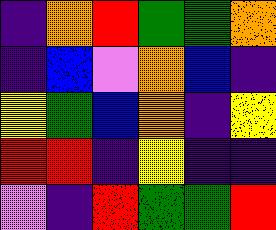[["indigo", "orange", "red", "green", "green", "orange"], ["indigo", "blue", "violet", "orange", "blue", "indigo"], ["yellow", "green", "blue", "orange", "indigo", "yellow"], ["red", "red", "indigo", "yellow", "indigo", "indigo"], ["violet", "indigo", "red", "green", "green", "red"]]